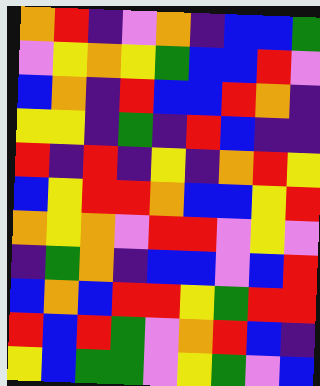[["orange", "red", "indigo", "violet", "orange", "indigo", "blue", "blue", "green"], ["violet", "yellow", "orange", "yellow", "green", "blue", "blue", "red", "violet"], ["blue", "orange", "indigo", "red", "blue", "blue", "red", "orange", "indigo"], ["yellow", "yellow", "indigo", "green", "indigo", "red", "blue", "indigo", "indigo"], ["red", "indigo", "red", "indigo", "yellow", "indigo", "orange", "red", "yellow"], ["blue", "yellow", "red", "red", "orange", "blue", "blue", "yellow", "red"], ["orange", "yellow", "orange", "violet", "red", "red", "violet", "yellow", "violet"], ["indigo", "green", "orange", "indigo", "blue", "blue", "violet", "blue", "red"], ["blue", "orange", "blue", "red", "red", "yellow", "green", "red", "red"], ["red", "blue", "red", "green", "violet", "orange", "red", "blue", "indigo"], ["yellow", "blue", "green", "green", "violet", "yellow", "green", "violet", "blue"]]